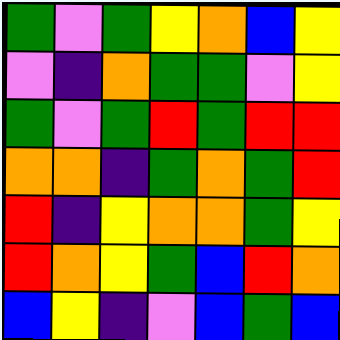[["green", "violet", "green", "yellow", "orange", "blue", "yellow"], ["violet", "indigo", "orange", "green", "green", "violet", "yellow"], ["green", "violet", "green", "red", "green", "red", "red"], ["orange", "orange", "indigo", "green", "orange", "green", "red"], ["red", "indigo", "yellow", "orange", "orange", "green", "yellow"], ["red", "orange", "yellow", "green", "blue", "red", "orange"], ["blue", "yellow", "indigo", "violet", "blue", "green", "blue"]]